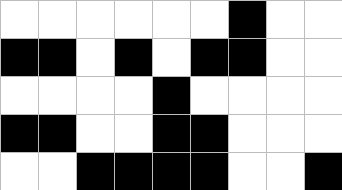[["white", "white", "white", "white", "white", "white", "black", "white", "white"], ["black", "black", "white", "black", "white", "black", "black", "white", "white"], ["white", "white", "white", "white", "black", "white", "white", "white", "white"], ["black", "black", "white", "white", "black", "black", "white", "white", "white"], ["white", "white", "black", "black", "black", "black", "white", "white", "black"]]